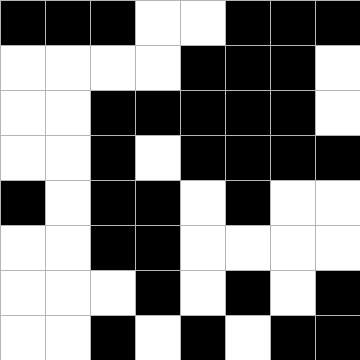[["black", "black", "black", "white", "white", "black", "black", "black"], ["white", "white", "white", "white", "black", "black", "black", "white"], ["white", "white", "black", "black", "black", "black", "black", "white"], ["white", "white", "black", "white", "black", "black", "black", "black"], ["black", "white", "black", "black", "white", "black", "white", "white"], ["white", "white", "black", "black", "white", "white", "white", "white"], ["white", "white", "white", "black", "white", "black", "white", "black"], ["white", "white", "black", "white", "black", "white", "black", "black"]]